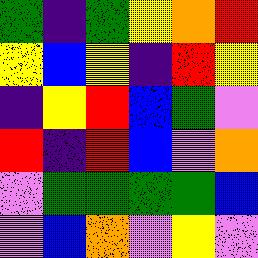[["green", "indigo", "green", "yellow", "orange", "red"], ["yellow", "blue", "yellow", "indigo", "red", "yellow"], ["indigo", "yellow", "red", "blue", "green", "violet"], ["red", "indigo", "red", "blue", "violet", "orange"], ["violet", "green", "green", "green", "green", "blue"], ["violet", "blue", "orange", "violet", "yellow", "violet"]]